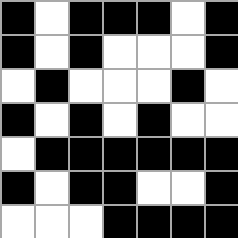[["black", "white", "black", "black", "black", "white", "black"], ["black", "white", "black", "white", "white", "white", "black"], ["white", "black", "white", "white", "white", "black", "white"], ["black", "white", "black", "white", "black", "white", "white"], ["white", "black", "black", "black", "black", "black", "black"], ["black", "white", "black", "black", "white", "white", "black"], ["white", "white", "white", "black", "black", "black", "black"]]